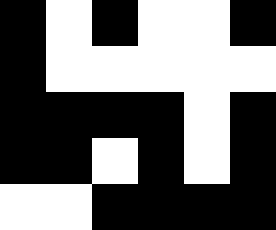[["black", "white", "black", "white", "white", "black"], ["black", "white", "white", "white", "white", "white"], ["black", "black", "black", "black", "white", "black"], ["black", "black", "white", "black", "white", "black"], ["white", "white", "black", "black", "black", "black"]]